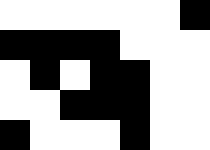[["white", "white", "white", "white", "white", "white", "black"], ["black", "black", "black", "black", "white", "white", "white"], ["white", "black", "white", "black", "black", "white", "white"], ["white", "white", "black", "black", "black", "white", "white"], ["black", "white", "white", "white", "black", "white", "white"]]